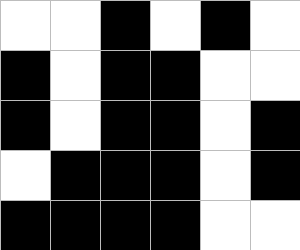[["white", "white", "black", "white", "black", "white"], ["black", "white", "black", "black", "white", "white"], ["black", "white", "black", "black", "white", "black"], ["white", "black", "black", "black", "white", "black"], ["black", "black", "black", "black", "white", "white"]]